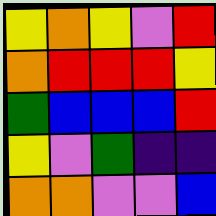[["yellow", "orange", "yellow", "violet", "red"], ["orange", "red", "red", "red", "yellow"], ["green", "blue", "blue", "blue", "red"], ["yellow", "violet", "green", "indigo", "indigo"], ["orange", "orange", "violet", "violet", "blue"]]